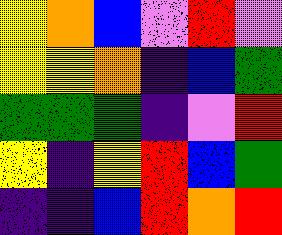[["yellow", "orange", "blue", "violet", "red", "violet"], ["yellow", "yellow", "orange", "indigo", "blue", "green"], ["green", "green", "green", "indigo", "violet", "red"], ["yellow", "indigo", "yellow", "red", "blue", "green"], ["indigo", "indigo", "blue", "red", "orange", "red"]]